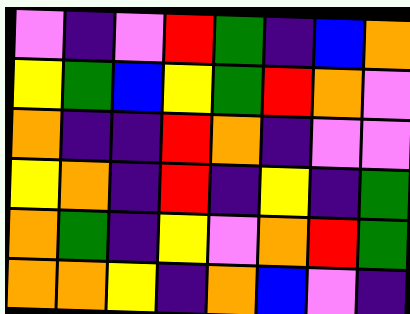[["violet", "indigo", "violet", "red", "green", "indigo", "blue", "orange"], ["yellow", "green", "blue", "yellow", "green", "red", "orange", "violet"], ["orange", "indigo", "indigo", "red", "orange", "indigo", "violet", "violet"], ["yellow", "orange", "indigo", "red", "indigo", "yellow", "indigo", "green"], ["orange", "green", "indigo", "yellow", "violet", "orange", "red", "green"], ["orange", "orange", "yellow", "indigo", "orange", "blue", "violet", "indigo"]]